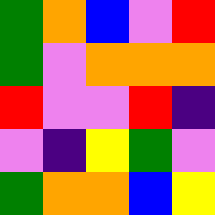[["green", "orange", "blue", "violet", "red"], ["green", "violet", "orange", "orange", "orange"], ["red", "violet", "violet", "red", "indigo"], ["violet", "indigo", "yellow", "green", "violet"], ["green", "orange", "orange", "blue", "yellow"]]